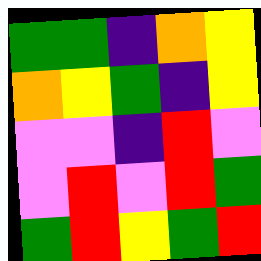[["green", "green", "indigo", "orange", "yellow"], ["orange", "yellow", "green", "indigo", "yellow"], ["violet", "violet", "indigo", "red", "violet"], ["violet", "red", "violet", "red", "green"], ["green", "red", "yellow", "green", "red"]]